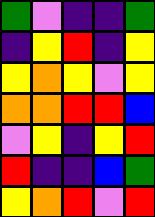[["green", "violet", "indigo", "indigo", "green"], ["indigo", "yellow", "red", "indigo", "yellow"], ["yellow", "orange", "yellow", "violet", "yellow"], ["orange", "orange", "red", "red", "blue"], ["violet", "yellow", "indigo", "yellow", "red"], ["red", "indigo", "indigo", "blue", "green"], ["yellow", "orange", "red", "violet", "red"]]